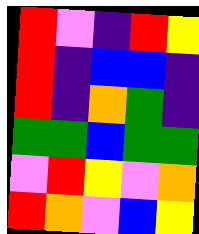[["red", "violet", "indigo", "red", "yellow"], ["red", "indigo", "blue", "blue", "indigo"], ["red", "indigo", "orange", "green", "indigo"], ["green", "green", "blue", "green", "green"], ["violet", "red", "yellow", "violet", "orange"], ["red", "orange", "violet", "blue", "yellow"]]